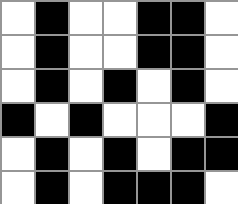[["white", "black", "white", "white", "black", "black", "white"], ["white", "black", "white", "white", "black", "black", "white"], ["white", "black", "white", "black", "white", "black", "white"], ["black", "white", "black", "white", "white", "white", "black"], ["white", "black", "white", "black", "white", "black", "black"], ["white", "black", "white", "black", "black", "black", "white"]]